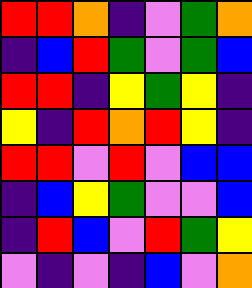[["red", "red", "orange", "indigo", "violet", "green", "orange"], ["indigo", "blue", "red", "green", "violet", "green", "blue"], ["red", "red", "indigo", "yellow", "green", "yellow", "indigo"], ["yellow", "indigo", "red", "orange", "red", "yellow", "indigo"], ["red", "red", "violet", "red", "violet", "blue", "blue"], ["indigo", "blue", "yellow", "green", "violet", "violet", "blue"], ["indigo", "red", "blue", "violet", "red", "green", "yellow"], ["violet", "indigo", "violet", "indigo", "blue", "violet", "orange"]]